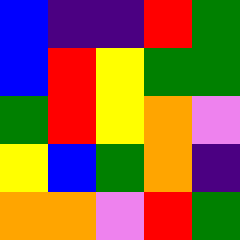[["blue", "indigo", "indigo", "red", "green"], ["blue", "red", "yellow", "green", "green"], ["green", "red", "yellow", "orange", "violet"], ["yellow", "blue", "green", "orange", "indigo"], ["orange", "orange", "violet", "red", "green"]]